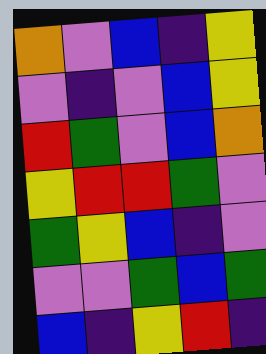[["orange", "violet", "blue", "indigo", "yellow"], ["violet", "indigo", "violet", "blue", "yellow"], ["red", "green", "violet", "blue", "orange"], ["yellow", "red", "red", "green", "violet"], ["green", "yellow", "blue", "indigo", "violet"], ["violet", "violet", "green", "blue", "green"], ["blue", "indigo", "yellow", "red", "indigo"]]